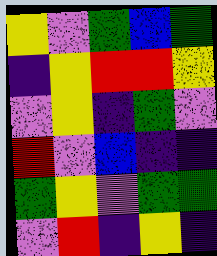[["yellow", "violet", "green", "blue", "green"], ["indigo", "yellow", "red", "red", "yellow"], ["violet", "yellow", "indigo", "green", "violet"], ["red", "violet", "blue", "indigo", "indigo"], ["green", "yellow", "violet", "green", "green"], ["violet", "red", "indigo", "yellow", "indigo"]]